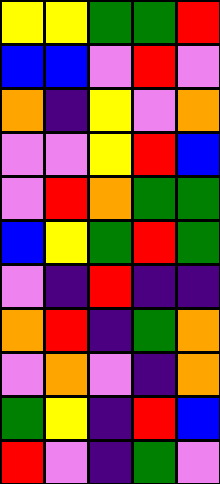[["yellow", "yellow", "green", "green", "red"], ["blue", "blue", "violet", "red", "violet"], ["orange", "indigo", "yellow", "violet", "orange"], ["violet", "violet", "yellow", "red", "blue"], ["violet", "red", "orange", "green", "green"], ["blue", "yellow", "green", "red", "green"], ["violet", "indigo", "red", "indigo", "indigo"], ["orange", "red", "indigo", "green", "orange"], ["violet", "orange", "violet", "indigo", "orange"], ["green", "yellow", "indigo", "red", "blue"], ["red", "violet", "indigo", "green", "violet"]]